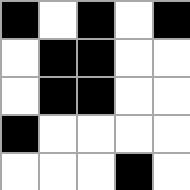[["black", "white", "black", "white", "black"], ["white", "black", "black", "white", "white"], ["white", "black", "black", "white", "white"], ["black", "white", "white", "white", "white"], ["white", "white", "white", "black", "white"]]